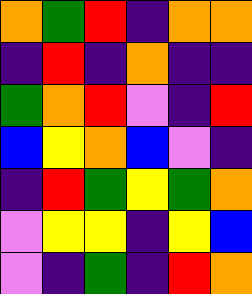[["orange", "green", "red", "indigo", "orange", "orange"], ["indigo", "red", "indigo", "orange", "indigo", "indigo"], ["green", "orange", "red", "violet", "indigo", "red"], ["blue", "yellow", "orange", "blue", "violet", "indigo"], ["indigo", "red", "green", "yellow", "green", "orange"], ["violet", "yellow", "yellow", "indigo", "yellow", "blue"], ["violet", "indigo", "green", "indigo", "red", "orange"]]